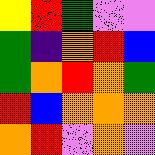[["yellow", "red", "green", "violet", "violet"], ["green", "indigo", "orange", "red", "blue"], ["green", "orange", "red", "orange", "green"], ["red", "blue", "orange", "orange", "orange"], ["orange", "red", "violet", "orange", "violet"]]